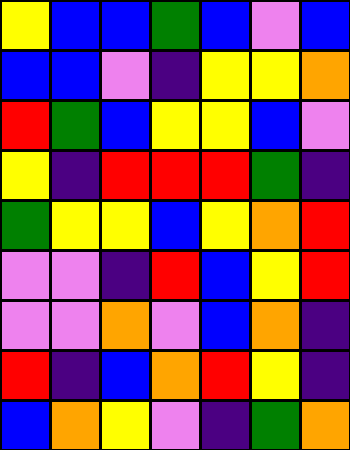[["yellow", "blue", "blue", "green", "blue", "violet", "blue"], ["blue", "blue", "violet", "indigo", "yellow", "yellow", "orange"], ["red", "green", "blue", "yellow", "yellow", "blue", "violet"], ["yellow", "indigo", "red", "red", "red", "green", "indigo"], ["green", "yellow", "yellow", "blue", "yellow", "orange", "red"], ["violet", "violet", "indigo", "red", "blue", "yellow", "red"], ["violet", "violet", "orange", "violet", "blue", "orange", "indigo"], ["red", "indigo", "blue", "orange", "red", "yellow", "indigo"], ["blue", "orange", "yellow", "violet", "indigo", "green", "orange"]]